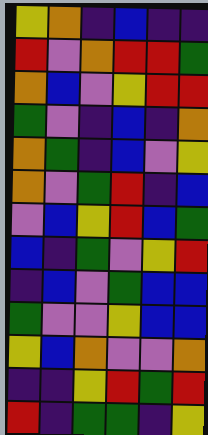[["yellow", "orange", "indigo", "blue", "indigo", "indigo"], ["red", "violet", "orange", "red", "red", "green"], ["orange", "blue", "violet", "yellow", "red", "red"], ["green", "violet", "indigo", "blue", "indigo", "orange"], ["orange", "green", "indigo", "blue", "violet", "yellow"], ["orange", "violet", "green", "red", "indigo", "blue"], ["violet", "blue", "yellow", "red", "blue", "green"], ["blue", "indigo", "green", "violet", "yellow", "red"], ["indigo", "blue", "violet", "green", "blue", "blue"], ["green", "violet", "violet", "yellow", "blue", "blue"], ["yellow", "blue", "orange", "violet", "violet", "orange"], ["indigo", "indigo", "yellow", "red", "green", "red"], ["red", "indigo", "green", "green", "indigo", "yellow"]]